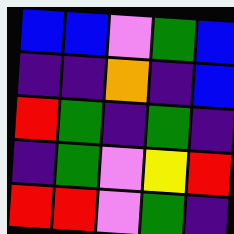[["blue", "blue", "violet", "green", "blue"], ["indigo", "indigo", "orange", "indigo", "blue"], ["red", "green", "indigo", "green", "indigo"], ["indigo", "green", "violet", "yellow", "red"], ["red", "red", "violet", "green", "indigo"]]